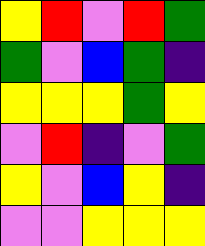[["yellow", "red", "violet", "red", "green"], ["green", "violet", "blue", "green", "indigo"], ["yellow", "yellow", "yellow", "green", "yellow"], ["violet", "red", "indigo", "violet", "green"], ["yellow", "violet", "blue", "yellow", "indigo"], ["violet", "violet", "yellow", "yellow", "yellow"]]